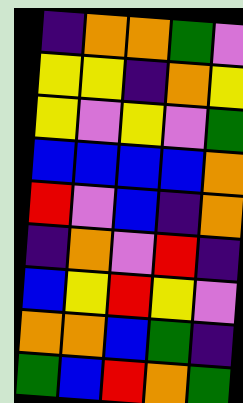[["indigo", "orange", "orange", "green", "violet"], ["yellow", "yellow", "indigo", "orange", "yellow"], ["yellow", "violet", "yellow", "violet", "green"], ["blue", "blue", "blue", "blue", "orange"], ["red", "violet", "blue", "indigo", "orange"], ["indigo", "orange", "violet", "red", "indigo"], ["blue", "yellow", "red", "yellow", "violet"], ["orange", "orange", "blue", "green", "indigo"], ["green", "blue", "red", "orange", "green"]]